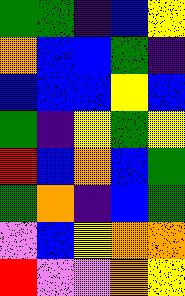[["green", "green", "indigo", "blue", "yellow"], ["orange", "blue", "blue", "green", "indigo"], ["blue", "blue", "blue", "yellow", "blue"], ["green", "indigo", "yellow", "green", "yellow"], ["red", "blue", "orange", "blue", "green"], ["green", "orange", "indigo", "blue", "green"], ["violet", "blue", "yellow", "orange", "orange"], ["red", "violet", "violet", "orange", "yellow"]]